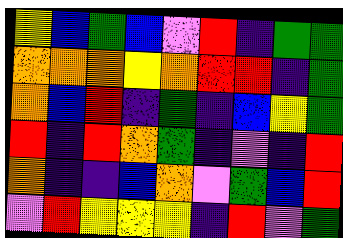[["yellow", "blue", "green", "blue", "violet", "red", "indigo", "green", "green"], ["orange", "orange", "orange", "yellow", "orange", "red", "red", "indigo", "green"], ["orange", "blue", "red", "indigo", "green", "indigo", "blue", "yellow", "green"], ["red", "indigo", "red", "orange", "green", "indigo", "violet", "indigo", "red"], ["orange", "indigo", "indigo", "blue", "orange", "violet", "green", "blue", "red"], ["violet", "red", "yellow", "yellow", "yellow", "indigo", "red", "violet", "green"]]